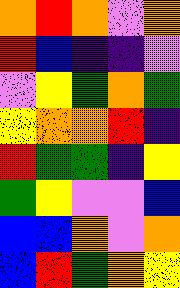[["orange", "red", "orange", "violet", "orange"], ["red", "blue", "indigo", "indigo", "violet"], ["violet", "yellow", "green", "orange", "green"], ["yellow", "orange", "orange", "red", "indigo"], ["red", "green", "green", "indigo", "yellow"], ["green", "yellow", "violet", "violet", "blue"], ["blue", "blue", "orange", "violet", "orange"], ["blue", "red", "green", "orange", "yellow"]]